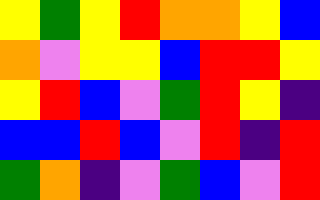[["yellow", "green", "yellow", "red", "orange", "orange", "yellow", "blue"], ["orange", "violet", "yellow", "yellow", "blue", "red", "red", "yellow"], ["yellow", "red", "blue", "violet", "green", "red", "yellow", "indigo"], ["blue", "blue", "red", "blue", "violet", "red", "indigo", "red"], ["green", "orange", "indigo", "violet", "green", "blue", "violet", "red"]]